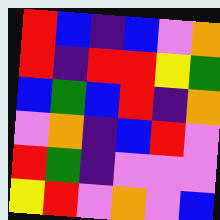[["red", "blue", "indigo", "blue", "violet", "orange"], ["red", "indigo", "red", "red", "yellow", "green"], ["blue", "green", "blue", "red", "indigo", "orange"], ["violet", "orange", "indigo", "blue", "red", "violet"], ["red", "green", "indigo", "violet", "violet", "violet"], ["yellow", "red", "violet", "orange", "violet", "blue"]]